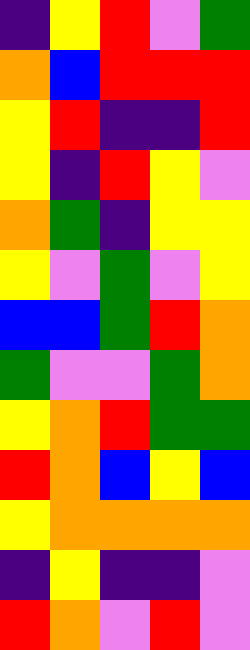[["indigo", "yellow", "red", "violet", "green"], ["orange", "blue", "red", "red", "red"], ["yellow", "red", "indigo", "indigo", "red"], ["yellow", "indigo", "red", "yellow", "violet"], ["orange", "green", "indigo", "yellow", "yellow"], ["yellow", "violet", "green", "violet", "yellow"], ["blue", "blue", "green", "red", "orange"], ["green", "violet", "violet", "green", "orange"], ["yellow", "orange", "red", "green", "green"], ["red", "orange", "blue", "yellow", "blue"], ["yellow", "orange", "orange", "orange", "orange"], ["indigo", "yellow", "indigo", "indigo", "violet"], ["red", "orange", "violet", "red", "violet"]]